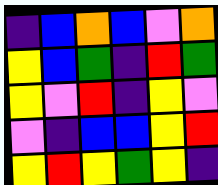[["indigo", "blue", "orange", "blue", "violet", "orange"], ["yellow", "blue", "green", "indigo", "red", "green"], ["yellow", "violet", "red", "indigo", "yellow", "violet"], ["violet", "indigo", "blue", "blue", "yellow", "red"], ["yellow", "red", "yellow", "green", "yellow", "indigo"]]